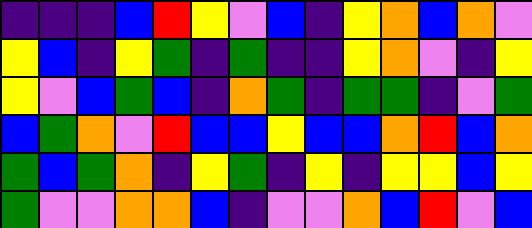[["indigo", "indigo", "indigo", "blue", "red", "yellow", "violet", "blue", "indigo", "yellow", "orange", "blue", "orange", "violet"], ["yellow", "blue", "indigo", "yellow", "green", "indigo", "green", "indigo", "indigo", "yellow", "orange", "violet", "indigo", "yellow"], ["yellow", "violet", "blue", "green", "blue", "indigo", "orange", "green", "indigo", "green", "green", "indigo", "violet", "green"], ["blue", "green", "orange", "violet", "red", "blue", "blue", "yellow", "blue", "blue", "orange", "red", "blue", "orange"], ["green", "blue", "green", "orange", "indigo", "yellow", "green", "indigo", "yellow", "indigo", "yellow", "yellow", "blue", "yellow"], ["green", "violet", "violet", "orange", "orange", "blue", "indigo", "violet", "violet", "orange", "blue", "red", "violet", "blue"]]